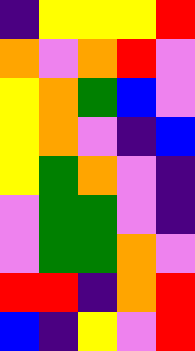[["indigo", "yellow", "yellow", "yellow", "red"], ["orange", "violet", "orange", "red", "violet"], ["yellow", "orange", "green", "blue", "violet"], ["yellow", "orange", "violet", "indigo", "blue"], ["yellow", "green", "orange", "violet", "indigo"], ["violet", "green", "green", "violet", "indigo"], ["violet", "green", "green", "orange", "violet"], ["red", "red", "indigo", "orange", "red"], ["blue", "indigo", "yellow", "violet", "red"]]